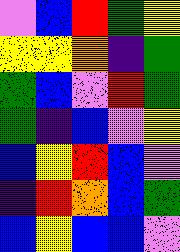[["violet", "blue", "red", "green", "yellow"], ["yellow", "yellow", "orange", "indigo", "green"], ["green", "blue", "violet", "red", "green"], ["green", "indigo", "blue", "violet", "yellow"], ["blue", "yellow", "red", "blue", "violet"], ["indigo", "red", "orange", "blue", "green"], ["blue", "yellow", "blue", "blue", "violet"]]